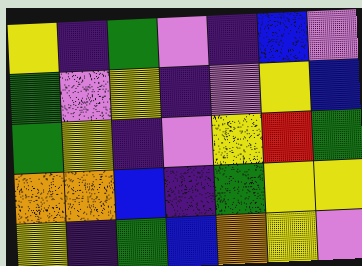[["yellow", "indigo", "green", "violet", "indigo", "blue", "violet"], ["green", "violet", "yellow", "indigo", "violet", "yellow", "blue"], ["green", "yellow", "indigo", "violet", "yellow", "red", "green"], ["orange", "orange", "blue", "indigo", "green", "yellow", "yellow"], ["yellow", "indigo", "green", "blue", "orange", "yellow", "violet"]]